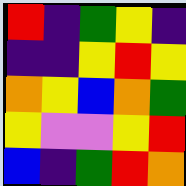[["red", "indigo", "green", "yellow", "indigo"], ["indigo", "indigo", "yellow", "red", "yellow"], ["orange", "yellow", "blue", "orange", "green"], ["yellow", "violet", "violet", "yellow", "red"], ["blue", "indigo", "green", "red", "orange"]]